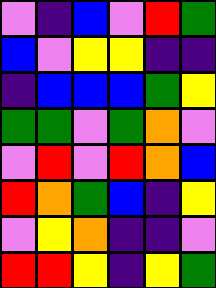[["violet", "indigo", "blue", "violet", "red", "green"], ["blue", "violet", "yellow", "yellow", "indigo", "indigo"], ["indigo", "blue", "blue", "blue", "green", "yellow"], ["green", "green", "violet", "green", "orange", "violet"], ["violet", "red", "violet", "red", "orange", "blue"], ["red", "orange", "green", "blue", "indigo", "yellow"], ["violet", "yellow", "orange", "indigo", "indigo", "violet"], ["red", "red", "yellow", "indigo", "yellow", "green"]]